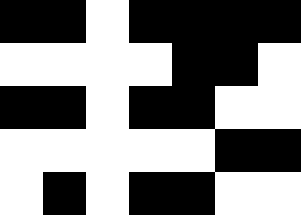[["black", "black", "white", "black", "black", "black", "black"], ["white", "white", "white", "white", "black", "black", "white"], ["black", "black", "white", "black", "black", "white", "white"], ["white", "white", "white", "white", "white", "black", "black"], ["white", "black", "white", "black", "black", "white", "white"]]